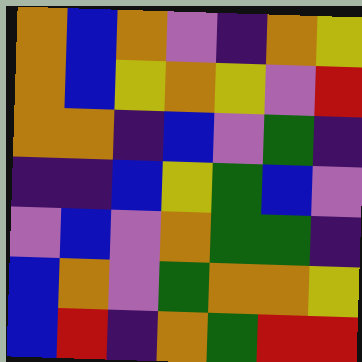[["orange", "blue", "orange", "violet", "indigo", "orange", "yellow"], ["orange", "blue", "yellow", "orange", "yellow", "violet", "red"], ["orange", "orange", "indigo", "blue", "violet", "green", "indigo"], ["indigo", "indigo", "blue", "yellow", "green", "blue", "violet"], ["violet", "blue", "violet", "orange", "green", "green", "indigo"], ["blue", "orange", "violet", "green", "orange", "orange", "yellow"], ["blue", "red", "indigo", "orange", "green", "red", "red"]]